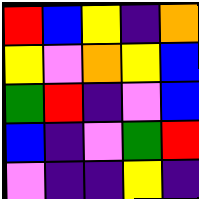[["red", "blue", "yellow", "indigo", "orange"], ["yellow", "violet", "orange", "yellow", "blue"], ["green", "red", "indigo", "violet", "blue"], ["blue", "indigo", "violet", "green", "red"], ["violet", "indigo", "indigo", "yellow", "indigo"]]